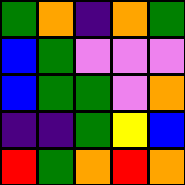[["green", "orange", "indigo", "orange", "green"], ["blue", "green", "violet", "violet", "violet"], ["blue", "green", "green", "violet", "orange"], ["indigo", "indigo", "green", "yellow", "blue"], ["red", "green", "orange", "red", "orange"]]